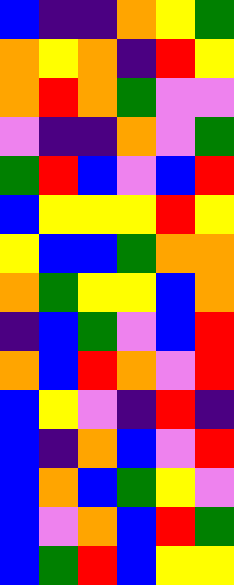[["blue", "indigo", "indigo", "orange", "yellow", "green"], ["orange", "yellow", "orange", "indigo", "red", "yellow"], ["orange", "red", "orange", "green", "violet", "violet"], ["violet", "indigo", "indigo", "orange", "violet", "green"], ["green", "red", "blue", "violet", "blue", "red"], ["blue", "yellow", "yellow", "yellow", "red", "yellow"], ["yellow", "blue", "blue", "green", "orange", "orange"], ["orange", "green", "yellow", "yellow", "blue", "orange"], ["indigo", "blue", "green", "violet", "blue", "red"], ["orange", "blue", "red", "orange", "violet", "red"], ["blue", "yellow", "violet", "indigo", "red", "indigo"], ["blue", "indigo", "orange", "blue", "violet", "red"], ["blue", "orange", "blue", "green", "yellow", "violet"], ["blue", "violet", "orange", "blue", "red", "green"], ["blue", "green", "red", "blue", "yellow", "yellow"]]